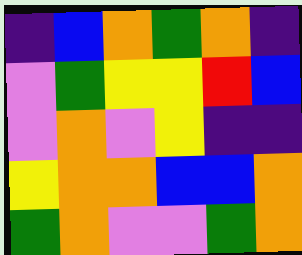[["indigo", "blue", "orange", "green", "orange", "indigo"], ["violet", "green", "yellow", "yellow", "red", "blue"], ["violet", "orange", "violet", "yellow", "indigo", "indigo"], ["yellow", "orange", "orange", "blue", "blue", "orange"], ["green", "orange", "violet", "violet", "green", "orange"]]